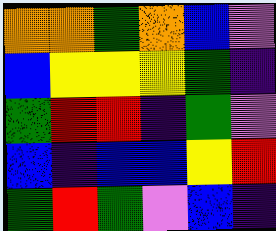[["orange", "orange", "green", "orange", "blue", "violet"], ["blue", "yellow", "yellow", "yellow", "green", "indigo"], ["green", "red", "red", "indigo", "green", "violet"], ["blue", "indigo", "blue", "blue", "yellow", "red"], ["green", "red", "green", "violet", "blue", "indigo"]]